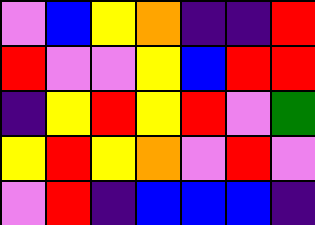[["violet", "blue", "yellow", "orange", "indigo", "indigo", "red"], ["red", "violet", "violet", "yellow", "blue", "red", "red"], ["indigo", "yellow", "red", "yellow", "red", "violet", "green"], ["yellow", "red", "yellow", "orange", "violet", "red", "violet"], ["violet", "red", "indigo", "blue", "blue", "blue", "indigo"]]